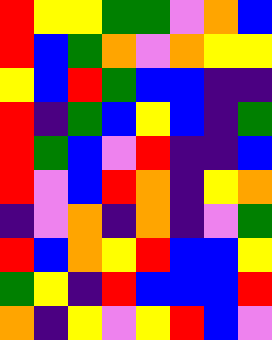[["red", "yellow", "yellow", "green", "green", "violet", "orange", "blue"], ["red", "blue", "green", "orange", "violet", "orange", "yellow", "yellow"], ["yellow", "blue", "red", "green", "blue", "blue", "indigo", "indigo"], ["red", "indigo", "green", "blue", "yellow", "blue", "indigo", "green"], ["red", "green", "blue", "violet", "red", "indigo", "indigo", "blue"], ["red", "violet", "blue", "red", "orange", "indigo", "yellow", "orange"], ["indigo", "violet", "orange", "indigo", "orange", "indigo", "violet", "green"], ["red", "blue", "orange", "yellow", "red", "blue", "blue", "yellow"], ["green", "yellow", "indigo", "red", "blue", "blue", "blue", "red"], ["orange", "indigo", "yellow", "violet", "yellow", "red", "blue", "violet"]]